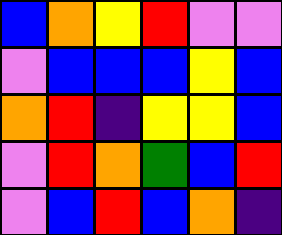[["blue", "orange", "yellow", "red", "violet", "violet"], ["violet", "blue", "blue", "blue", "yellow", "blue"], ["orange", "red", "indigo", "yellow", "yellow", "blue"], ["violet", "red", "orange", "green", "blue", "red"], ["violet", "blue", "red", "blue", "orange", "indigo"]]